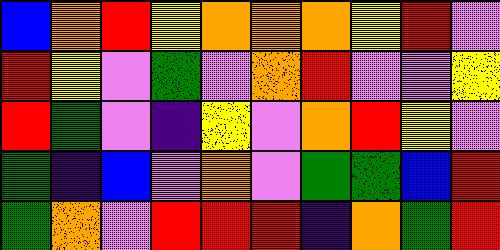[["blue", "orange", "red", "yellow", "orange", "orange", "orange", "yellow", "red", "violet"], ["red", "yellow", "violet", "green", "violet", "orange", "red", "violet", "violet", "yellow"], ["red", "green", "violet", "indigo", "yellow", "violet", "orange", "red", "yellow", "violet"], ["green", "indigo", "blue", "violet", "orange", "violet", "green", "green", "blue", "red"], ["green", "orange", "violet", "red", "red", "red", "indigo", "orange", "green", "red"]]